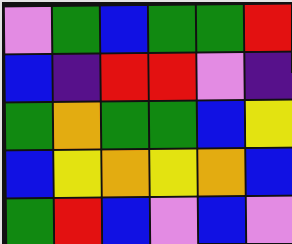[["violet", "green", "blue", "green", "green", "red"], ["blue", "indigo", "red", "red", "violet", "indigo"], ["green", "orange", "green", "green", "blue", "yellow"], ["blue", "yellow", "orange", "yellow", "orange", "blue"], ["green", "red", "blue", "violet", "blue", "violet"]]